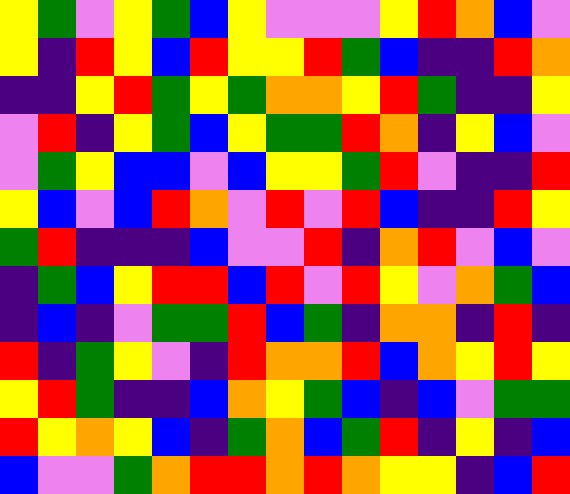[["yellow", "green", "violet", "yellow", "green", "blue", "yellow", "violet", "violet", "violet", "yellow", "red", "orange", "blue", "violet"], ["yellow", "indigo", "red", "yellow", "blue", "red", "yellow", "yellow", "red", "green", "blue", "indigo", "indigo", "red", "orange"], ["indigo", "indigo", "yellow", "red", "green", "yellow", "green", "orange", "orange", "yellow", "red", "green", "indigo", "indigo", "yellow"], ["violet", "red", "indigo", "yellow", "green", "blue", "yellow", "green", "green", "red", "orange", "indigo", "yellow", "blue", "violet"], ["violet", "green", "yellow", "blue", "blue", "violet", "blue", "yellow", "yellow", "green", "red", "violet", "indigo", "indigo", "red"], ["yellow", "blue", "violet", "blue", "red", "orange", "violet", "red", "violet", "red", "blue", "indigo", "indigo", "red", "yellow"], ["green", "red", "indigo", "indigo", "indigo", "blue", "violet", "violet", "red", "indigo", "orange", "red", "violet", "blue", "violet"], ["indigo", "green", "blue", "yellow", "red", "red", "blue", "red", "violet", "red", "yellow", "violet", "orange", "green", "blue"], ["indigo", "blue", "indigo", "violet", "green", "green", "red", "blue", "green", "indigo", "orange", "orange", "indigo", "red", "indigo"], ["red", "indigo", "green", "yellow", "violet", "indigo", "red", "orange", "orange", "red", "blue", "orange", "yellow", "red", "yellow"], ["yellow", "red", "green", "indigo", "indigo", "blue", "orange", "yellow", "green", "blue", "indigo", "blue", "violet", "green", "green"], ["red", "yellow", "orange", "yellow", "blue", "indigo", "green", "orange", "blue", "green", "red", "indigo", "yellow", "indigo", "blue"], ["blue", "violet", "violet", "green", "orange", "red", "red", "orange", "red", "orange", "yellow", "yellow", "indigo", "blue", "red"]]